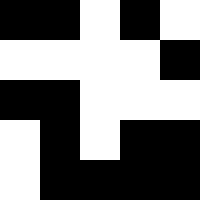[["black", "black", "white", "black", "white"], ["white", "white", "white", "white", "black"], ["black", "black", "white", "white", "white"], ["white", "black", "white", "black", "black"], ["white", "black", "black", "black", "black"]]